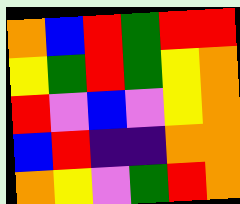[["orange", "blue", "red", "green", "red", "red"], ["yellow", "green", "red", "green", "yellow", "orange"], ["red", "violet", "blue", "violet", "yellow", "orange"], ["blue", "red", "indigo", "indigo", "orange", "orange"], ["orange", "yellow", "violet", "green", "red", "orange"]]